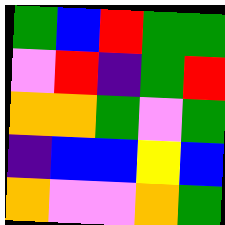[["green", "blue", "red", "green", "green"], ["violet", "red", "indigo", "green", "red"], ["orange", "orange", "green", "violet", "green"], ["indigo", "blue", "blue", "yellow", "blue"], ["orange", "violet", "violet", "orange", "green"]]